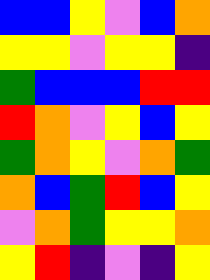[["blue", "blue", "yellow", "violet", "blue", "orange"], ["yellow", "yellow", "violet", "yellow", "yellow", "indigo"], ["green", "blue", "blue", "blue", "red", "red"], ["red", "orange", "violet", "yellow", "blue", "yellow"], ["green", "orange", "yellow", "violet", "orange", "green"], ["orange", "blue", "green", "red", "blue", "yellow"], ["violet", "orange", "green", "yellow", "yellow", "orange"], ["yellow", "red", "indigo", "violet", "indigo", "yellow"]]